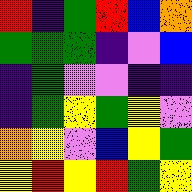[["red", "indigo", "green", "red", "blue", "orange"], ["green", "green", "green", "indigo", "violet", "blue"], ["indigo", "green", "violet", "violet", "indigo", "indigo"], ["indigo", "green", "yellow", "green", "yellow", "violet"], ["orange", "yellow", "violet", "blue", "yellow", "green"], ["yellow", "red", "yellow", "red", "green", "yellow"]]